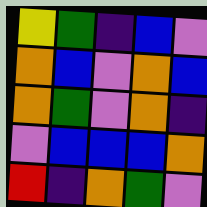[["yellow", "green", "indigo", "blue", "violet"], ["orange", "blue", "violet", "orange", "blue"], ["orange", "green", "violet", "orange", "indigo"], ["violet", "blue", "blue", "blue", "orange"], ["red", "indigo", "orange", "green", "violet"]]